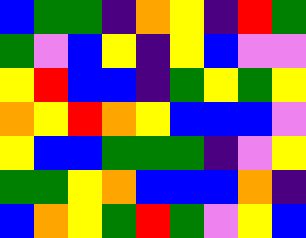[["blue", "green", "green", "indigo", "orange", "yellow", "indigo", "red", "green"], ["green", "violet", "blue", "yellow", "indigo", "yellow", "blue", "violet", "violet"], ["yellow", "red", "blue", "blue", "indigo", "green", "yellow", "green", "yellow"], ["orange", "yellow", "red", "orange", "yellow", "blue", "blue", "blue", "violet"], ["yellow", "blue", "blue", "green", "green", "green", "indigo", "violet", "yellow"], ["green", "green", "yellow", "orange", "blue", "blue", "blue", "orange", "indigo"], ["blue", "orange", "yellow", "green", "red", "green", "violet", "yellow", "blue"]]